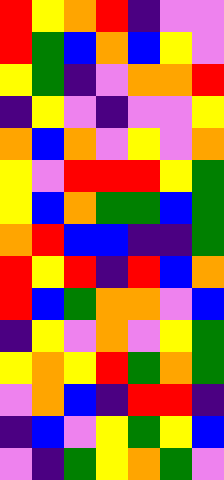[["red", "yellow", "orange", "red", "indigo", "violet", "violet"], ["red", "green", "blue", "orange", "blue", "yellow", "violet"], ["yellow", "green", "indigo", "violet", "orange", "orange", "red"], ["indigo", "yellow", "violet", "indigo", "violet", "violet", "yellow"], ["orange", "blue", "orange", "violet", "yellow", "violet", "orange"], ["yellow", "violet", "red", "red", "red", "yellow", "green"], ["yellow", "blue", "orange", "green", "green", "blue", "green"], ["orange", "red", "blue", "blue", "indigo", "indigo", "green"], ["red", "yellow", "red", "indigo", "red", "blue", "orange"], ["red", "blue", "green", "orange", "orange", "violet", "blue"], ["indigo", "yellow", "violet", "orange", "violet", "yellow", "green"], ["yellow", "orange", "yellow", "red", "green", "orange", "green"], ["violet", "orange", "blue", "indigo", "red", "red", "indigo"], ["indigo", "blue", "violet", "yellow", "green", "yellow", "blue"], ["violet", "indigo", "green", "yellow", "orange", "green", "violet"]]